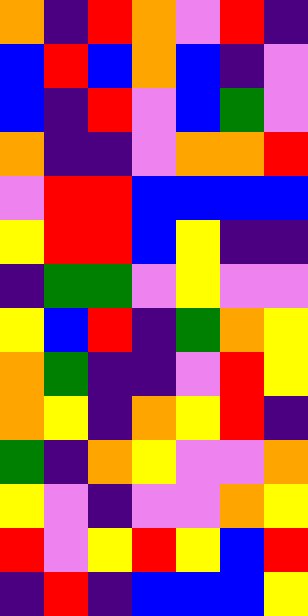[["orange", "indigo", "red", "orange", "violet", "red", "indigo"], ["blue", "red", "blue", "orange", "blue", "indigo", "violet"], ["blue", "indigo", "red", "violet", "blue", "green", "violet"], ["orange", "indigo", "indigo", "violet", "orange", "orange", "red"], ["violet", "red", "red", "blue", "blue", "blue", "blue"], ["yellow", "red", "red", "blue", "yellow", "indigo", "indigo"], ["indigo", "green", "green", "violet", "yellow", "violet", "violet"], ["yellow", "blue", "red", "indigo", "green", "orange", "yellow"], ["orange", "green", "indigo", "indigo", "violet", "red", "yellow"], ["orange", "yellow", "indigo", "orange", "yellow", "red", "indigo"], ["green", "indigo", "orange", "yellow", "violet", "violet", "orange"], ["yellow", "violet", "indigo", "violet", "violet", "orange", "yellow"], ["red", "violet", "yellow", "red", "yellow", "blue", "red"], ["indigo", "red", "indigo", "blue", "blue", "blue", "yellow"]]